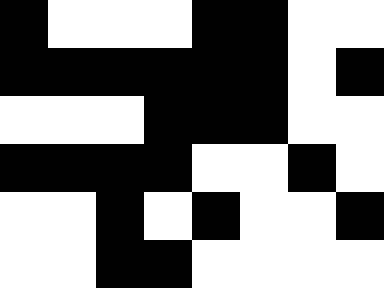[["black", "white", "white", "white", "black", "black", "white", "white"], ["black", "black", "black", "black", "black", "black", "white", "black"], ["white", "white", "white", "black", "black", "black", "white", "white"], ["black", "black", "black", "black", "white", "white", "black", "white"], ["white", "white", "black", "white", "black", "white", "white", "black"], ["white", "white", "black", "black", "white", "white", "white", "white"]]